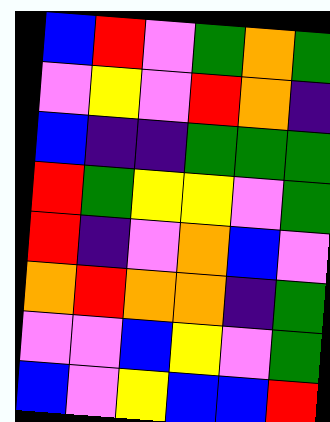[["blue", "red", "violet", "green", "orange", "green"], ["violet", "yellow", "violet", "red", "orange", "indigo"], ["blue", "indigo", "indigo", "green", "green", "green"], ["red", "green", "yellow", "yellow", "violet", "green"], ["red", "indigo", "violet", "orange", "blue", "violet"], ["orange", "red", "orange", "orange", "indigo", "green"], ["violet", "violet", "blue", "yellow", "violet", "green"], ["blue", "violet", "yellow", "blue", "blue", "red"]]